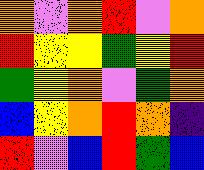[["orange", "violet", "orange", "red", "violet", "orange"], ["red", "yellow", "yellow", "green", "yellow", "red"], ["green", "yellow", "orange", "violet", "green", "orange"], ["blue", "yellow", "orange", "red", "orange", "indigo"], ["red", "violet", "blue", "red", "green", "blue"]]